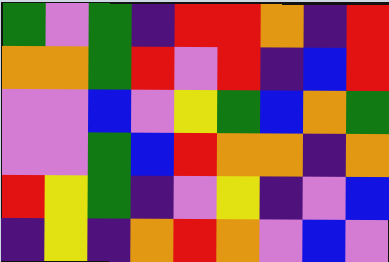[["green", "violet", "green", "indigo", "red", "red", "orange", "indigo", "red"], ["orange", "orange", "green", "red", "violet", "red", "indigo", "blue", "red"], ["violet", "violet", "blue", "violet", "yellow", "green", "blue", "orange", "green"], ["violet", "violet", "green", "blue", "red", "orange", "orange", "indigo", "orange"], ["red", "yellow", "green", "indigo", "violet", "yellow", "indigo", "violet", "blue"], ["indigo", "yellow", "indigo", "orange", "red", "orange", "violet", "blue", "violet"]]